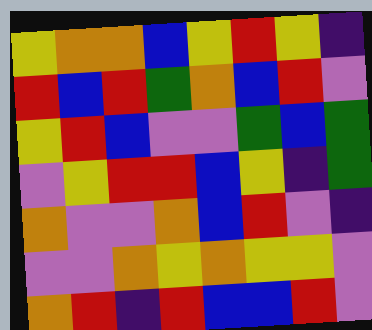[["yellow", "orange", "orange", "blue", "yellow", "red", "yellow", "indigo"], ["red", "blue", "red", "green", "orange", "blue", "red", "violet"], ["yellow", "red", "blue", "violet", "violet", "green", "blue", "green"], ["violet", "yellow", "red", "red", "blue", "yellow", "indigo", "green"], ["orange", "violet", "violet", "orange", "blue", "red", "violet", "indigo"], ["violet", "violet", "orange", "yellow", "orange", "yellow", "yellow", "violet"], ["orange", "red", "indigo", "red", "blue", "blue", "red", "violet"]]